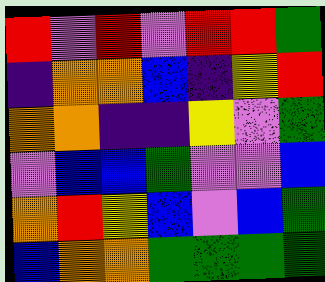[["red", "violet", "red", "violet", "red", "red", "green"], ["indigo", "orange", "orange", "blue", "indigo", "yellow", "red"], ["orange", "orange", "indigo", "indigo", "yellow", "violet", "green"], ["violet", "blue", "blue", "green", "violet", "violet", "blue"], ["orange", "red", "yellow", "blue", "violet", "blue", "green"], ["blue", "orange", "orange", "green", "green", "green", "green"]]